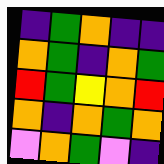[["indigo", "green", "orange", "indigo", "indigo"], ["orange", "green", "indigo", "orange", "green"], ["red", "green", "yellow", "orange", "red"], ["orange", "indigo", "orange", "green", "orange"], ["violet", "orange", "green", "violet", "indigo"]]